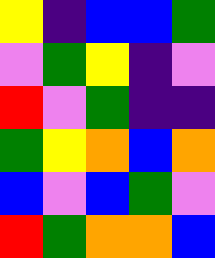[["yellow", "indigo", "blue", "blue", "green"], ["violet", "green", "yellow", "indigo", "violet"], ["red", "violet", "green", "indigo", "indigo"], ["green", "yellow", "orange", "blue", "orange"], ["blue", "violet", "blue", "green", "violet"], ["red", "green", "orange", "orange", "blue"]]